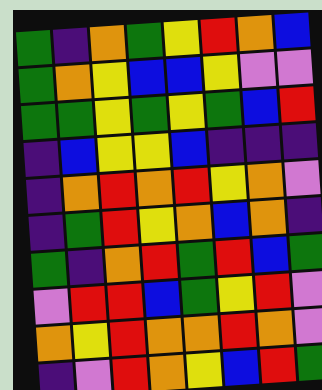[["green", "indigo", "orange", "green", "yellow", "red", "orange", "blue"], ["green", "orange", "yellow", "blue", "blue", "yellow", "violet", "violet"], ["green", "green", "yellow", "green", "yellow", "green", "blue", "red"], ["indigo", "blue", "yellow", "yellow", "blue", "indigo", "indigo", "indigo"], ["indigo", "orange", "red", "orange", "red", "yellow", "orange", "violet"], ["indigo", "green", "red", "yellow", "orange", "blue", "orange", "indigo"], ["green", "indigo", "orange", "red", "green", "red", "blue", "green"], ["violet", "red", "red", "blue", "green", "yellow", "red", "violet"], ["orange", "yellow", "red", "orange", "orange", "red", "orange", "violet"], ["indigo", "violet", "red", "orange", "yellow", "blue", "red", "green"]]